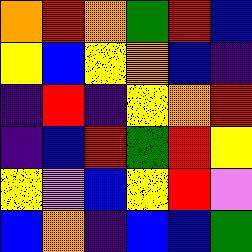[["orange", "red", "orange", "green", "red", "blue"], ["yellow", "blue", "yellow", "orange", "blue", "indigo"], ["indigo", "red", "indigo", "yellow", "orange", "red"], ["indigo", "blue", "red", "green", "red", "yellow"], ["yellow", "violet", "blue", "yellow", "red", "violet"], ["blue", "orange", "indigo", "blue", "blue", "green"]]